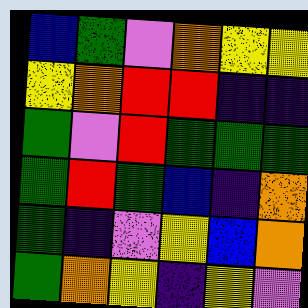[["blue", "green", "violet", "orange", "yellow", "yellow"], ["yellow", "orange", "red", "red", "indigo", "indigo"], ["green", "violet", "red", "green", "green", "green"], ["green", "red", "green", "blue", "indigo", "orange"], ["green", "indigo", "violet", "yellow", "blue", "orange"], ["green", "orange", "yellow", "indigo", "yellow", "violet"]]